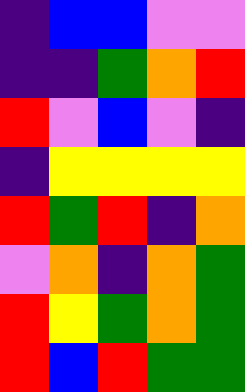[["indigo", "blue", "blue", "violet", "violet"], ["indigo", "indigo", "green", "orange", "red"], ["red", "violet", "blue", "violet", "indigo"], ["indigo", "yellow", "yellow", "yellow", "yellow"], ["red", "green", "red", "indigo", "orange"], ["violet", "orange", "indigo", "orange", "green"], ["red", "yellow", "green", "orange", "green"], ["red", "blue", "red", "green", "green"]]